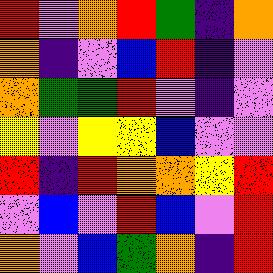[["red", "violet", "orange", "red", "green", "indigo", "orange"], ["orange", "indigo", "violet", "blue", "red", "indigo", "violet"], ["orange", "green", "green", "red", "violet", "indigo", "violet"], ["yellow", "violet", "yellow", "yellow", "blue", "violet", "violet"], ["red", "indigo", "red", "orange", "orange", "yellow", "red"], ["violet", "blue", "violet", "red", "blue", "violet", "red"], ["orange", "violet", "blue", "green", "orange", "indigo", "red"]]